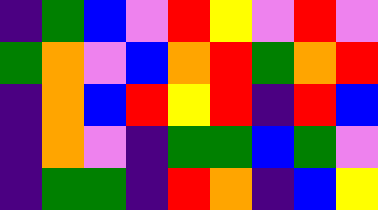[["indigo", "green", "blue", "violet", "red", "yellow", "violet", "red", "violet"], ["green", "orange", "violet", "blue", "orange", "red", "green", "orange", "red"], ["indigo", "orange", "blue", "red", "yellow", "red", "indigo", "red", "blue"], ["indigo", "orange", "violet", "indigo", "green", "green", "blue", "green", "violet"], ["indigo", "green", "green", "indigo", "red", "orange", "indigo", "blue", "yellow"]]